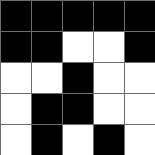[["black", "black", "black", "black", "black"], ["black", "black", "white", "white", "black"], ["white", "white", "black", "white", "white"], ["white", "black", "black", "white", "white"], ["white", "black", "white", "black", "white"]]